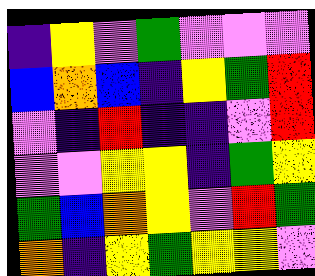[["indigo", "yellow", "violet", "green", "violet", "violet", "violet"], ["blue", "orange", "blue", "indigo", "yellow", "green", "red"], ["violet", "indigo", "red", "indigo", "indigo", "violet", "red"], ["violet", "violet", "yellow", "yellow", "indigo", "green", "yellow"], ["green", "blue", "orange", "yellow", "violet", "red", "green"], ["orange", "indigo", "yellow", "green", "yellow", "yellow", "violet"]]